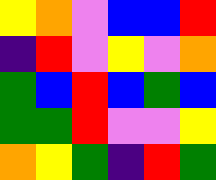[["yellow", "orange", "violet", "blue", "blue", "red"], ["indigo", "red", "violet", "yellow", "violet", "orange"], ["green", "blue", "red", "blue", "green", "blue"], ["green", "green", "red", "violet", "violet", "yellow"], ["orange", "yellow", "green", "indigo", "red", "green"]]